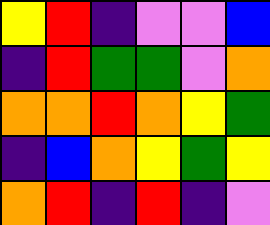[["yellow", "red", "indigo", "violet", "violet", "blue"], ["indigo", "red", "green", "green", "violet", "orange"], ["orange", "orange", "red", "orange", "yellow", "green"], ["indigo", "blue", "orange", "yellow", "green", "yellow"], ["orange", "red", "indigo", "red", "indigo", "violet"]]